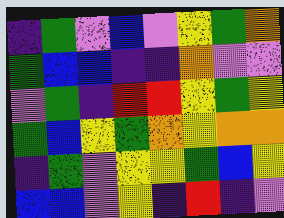[["indigo", "green", "violet", "blue", "violet", "yellow", "green", "orange"], ["green", "blue", "blue", "indigo", "indigo", "orange", "violet", "violet"], ["violet", "green", "indigo", "red", "red", "yellow", "green", "yellow"], ["green", "blue", "yellow", "green", "orange", "yellow", "orange", "orange"], ["indigo", "green", "violet", "yellow", "yellow", "green", "blue", "yellow"], ["blue", "blue", "violet", "yellow", "indigo", "red", "indigo", "violet"]]